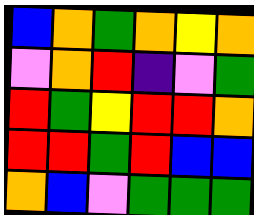[["blue", "orange", "green", "orange", "yellow", "orange"], ["violet", "orange", "red", "indigo", "violet", "green"], ["red", "green", "yellow", "red", "red", "orange"], ["red", "red", "green", "red", "blue", "blue"], ["orange", "blue", "violet", "green", "green", "green"]]